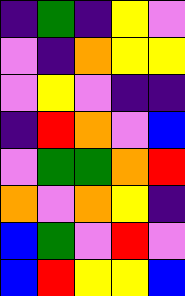[["indigo", "green", "indigo", "yellow", "violet"], ["violet", "indigo", "orange", "yellow", "yellow"], ["violet", "yellow", "violet", "indigo", "indigo"], ["indigo", "red", "orange", "violet", "blue"], ["violet", "green", "green", "orange", "red"], ["orange", "violet", "orange", "yellow", "indigo"], ["blue", "green", "violet", "red", "violet"], ["blue", "red", "yellow", "yellow", "blue"]]